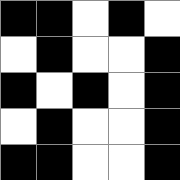[["black", "black", "white", "black", "white"], ["white", "black", "white", "white", "black"], ["black", "white", "black", "white", "black"], ["white", "black", "white", "white", "black"], ["black", "black", "white", "white", "black"]]